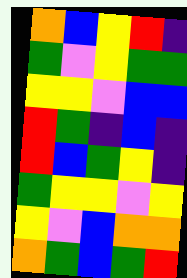[["orange", "blue", "yellow", "red", "indigo"], ["green", "violet", "yellow", "green", "green"], ["yellow", "yellow", "violet", "blue", "blue"], ["red", "green", "indigo", "blue", "indigo"], ["red", "blue", "green", "yellow", "indigo"], ["green", "yellow", "yellow", "violet", "yellow"], ["yellow", "violet", "blue", "orange", "orange"], ["orange", "green", "blue", "green", "red"]]